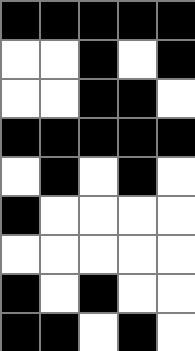[["black", "black", "black", "black", "black"], ["white", "white", "black", "white", "black"], ["white", "white", "black", "black", "white"], ["black", "black", "black", "black", "black"], ["white", "black", "white", "black", "white"], ["black", "white", "white", "white", "white"], ["white", "white", "white", "white", "white"], ["black", "white", "black", "white", "white"], ["black", "black", "white", "black", "white"]]